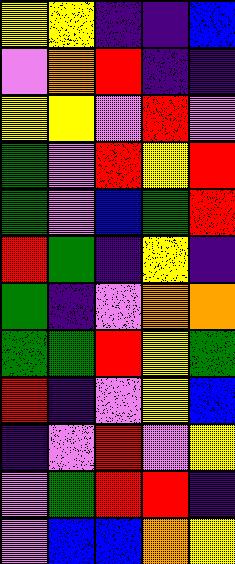[["yellow", "yellow", "indigo", "indigo", "blue"], ["violet", "orange", "red", "indigo", "indigo"], ["yellow", "yellow", "violet", "red", "violet"], ["green", "violet", "red", "yellow", "red"], ["green", "violet", "blue", "green", "red"], ["red", "green", "indigo", "yellow", "indigo"], ["green", "indigo", "violet", "orange", "orange"], ["green", "green", "red", "yellow", "green"], ["red", "indigo", "violet", "yellow", "blue"], ["indigo", "violet", "red", "violet", "yellow"], ["violet", "green", "red", "red", "indigo"], ["violet", "blue", "blue", "orange", "yellow"]]